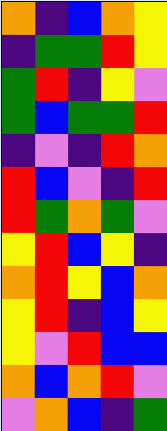[["orange", "indigo", "blue", "orange", "yellow"], ["indigo", "green", "green", "red", "yellow"], ["green", "red", "indigo", "yellow", "violet"], ["green", "blue", "green", "green", "red"], ["indigo", "violet", "indigo", "red", "orange"], ["red", "blue", "violet", "indigo", "red"], ["red", "green", "orange", "green", "violet"], ["yellow", "red", "blue", "yellow", "indigo"], ["orange", "red", "yellow", "blue", "orange"], ["yellow", "red", "indigo", "blue", "yellow"], ["yellow", "violet", "red", "blue", "blue"], ["orange", "blue", "orange", "red", "violet"], ["violet", "orange", "blue", "indigo", "green"]]